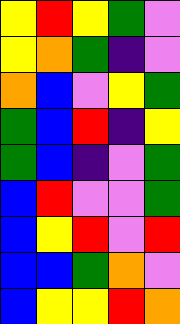[["yellow", "red", "yellow", "green", "violet"], ["yellow", "orange", "green", "indigo", "violet"], ["orange", "blue", "violet", "yellow", "green"], ["green", "blue", "red", "indigo", "yellow"], ["green", "blue", "indigo", "violet", "green"], ["blue", "red", "violet", "violet", "green"], ["blue", "yellow", "red", "violet", "red"], ["blue", "blue", "green", "orange", "violet"], ["blue", "yellow", "yellow", "red", "orange"]]